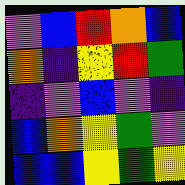[["violet", "blue", "red", "orange", "blue"], ["orange", "indigo", "yellow", "red", "green"], ["indigo", "violet", "blue", "violet", "indigo"], ["blue", "orange", "yellow", "green", "violet"], ["blue", "blue", "yellow", "green", "yellow"]]